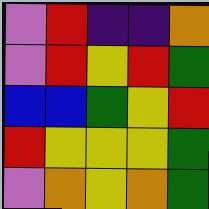[["violet", "red", "indigo", "indigo", "orange"], ["violet", "red", "yellow", "red", "green"], ["blue", "blue", "green", "yellow", "red"], ["red", "yellow", "yellow", "yellow", "green"], ["violet", "orange", "yellow", "orange", "green"]]